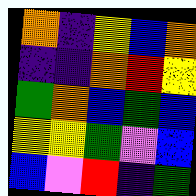[["orange", "indigo", "yellow", "blue", "orange"], ["indigo", "indigo", "orange", "red", "yellow"], ["green", "orange", "blue", "green", "blue"], ["yellow", "yellow", "green", "violet", "blue"], ["blue", "violet", "red", "indigo", "green"]]